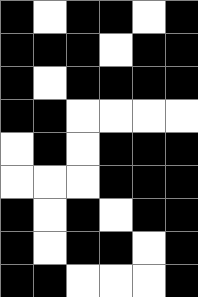[["black", "white", "black", "black", "white", "black"], ["black", "black", "black", "white", "black", "black"], ["black", "white", "black", "black", "black", "black"], ["black", "black", "white", "white", "white", "white"], ["white", "black", "white", "black", "black", "black"], ["white", "white", "white", "black", "black", "black"], ["black", "white", "black", "white", "black", "black"], ["black", "white", "black", "black", "white", "black"], ["black", "black", "white", "white", "white", "black"]]